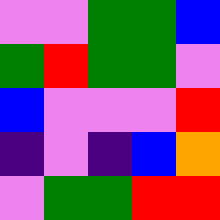[["violet", "violet", "green", "green", "blue"], ["green", "red", "green", "green", "violet"], ["blue", "violet", "violet", "violet", "red"], ["indigo", "violet", "indigo", "blue", "orange"], ["violet", "green", "green", "red", "red"]]